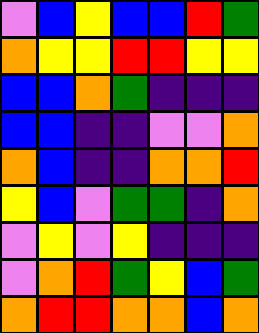[["violet", "blue", "yellow", "blue", "blue", "red", "green"], ["orange", "yellow", "yellow", "red", "red", "yellow", "yellow"], ["blue", "blue", "orange", "green", "indigo", "indigo", "indigo"], ["blue", "blue", "indigo", "indigo", "violet", "violet", "orange"], ["orange", "blue", "indigo", "indigo", "orange", "orange", "red"], ["yellow", "blue", "violet", "green", "green", "indigo", "orange"], ["violet", "yellow", "violet", "yellow", "indigo", "indigo", "indigo"], ["violet", "orange", "red", "green", "yellow", "blue", "green"], ["orange", "red", "red", "orange", "orange", "blue", "orange"]]